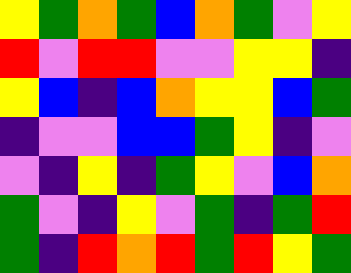[["yellow", "green", "orange", "green", "blue", "orange", "green", "violet", "yellow"], ["red", "violet", "red", "red", "violet", "violet", "yellow", "yellow", "indigo"], ["yellow", "blue", "indigo", "blue", "orange", "yellow", "yellow", "blue", "green"], ["indigo", "violet", "violet", "blue", "blue", "green", "yellow", "indigo", "violet"], ["violet", "indigo", "yellow", "indigo", "green", "yellow", "violet", "blue", "orange"], ["green", "violet", "indigo", "yellow", "violet", "green", "indigo", "green", "red"], ["green", "indigo", "red", "orange", "red", "green", "red", "yellow", "green"]]